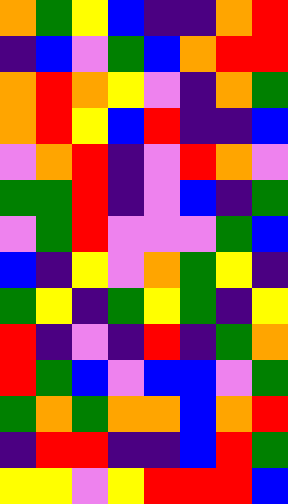[["orange", "green", "yellow", "blue", "indigo", "indigo", "orange", "red"], ["indigo", "blue", "violet", "green", "blue", "orange", "red", "red"], ["orange", "red", "orange", "yellow", "violet", "indigo", "orange", "green"], ["orange", "red", "yellow", "blue", "red", "indigo", "indigo", "blue"], ["violet", "orange", "red", "indigo", "violet", "red", "orange", "violet"], ["green", "green", "red", "indigo", "violet", "blue", "indigo", "green"], ["violet", "green", "red", "violet", "violet", "violet", "green", "blue"], ["blue", "indigo", "yellow", "violet", "orange", "green", "yellow", "indigo"], ["green", "yellow", "indigo", "green", "yellow", "green", "indigo", "yellow"], ["red", "indigo", "violet", "indigo", "red", "indigo", "green", "orange"], ["red", "green", "blue", "violet", "blue", "blue", "violet", "green"], ["green", "orange", "green", "orange", "orange", "blue", "orange", "red"], ["indigo", "red", "red", "indigo", "indigo", "blue", "red", "green"], ["yellow", "yellow", "violet", "yellow", "red", "red", "red", "blue"]]